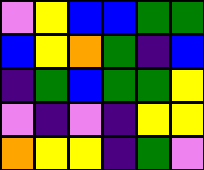[["violet", "yellow", "blue", "blue", "green", "green"], ["blue", "yellow", "orange", "green", "indigo", "blue"], ["indigo", "green", "blue", "green", "green", "yellow"], ["violet", "indigo", "violet", "indigo", "yellow", "yellow"], ["orange", "yellow", "yellow", "indigo", "green", "violet"]]